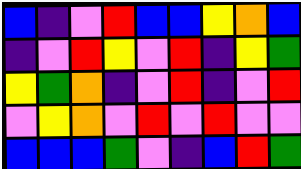[["blue", "indigo", "violet", "red", "blue", "blue", "yellow", "orange", "blue"], ["indigo", "violet", "red", "yellow", "violet", "red", "indigo", "yellow", "green"], ["yellow", "green", "orange", "indigo", "violet", "red", "indigo", "violet", "red"], ["violet", "yellow", "orange", "violet", "red", "violet", "red", "violet", "violet"], ["blue", "blue", "blue", "green", "violet", "indigo", "blue", "red", "green"]]